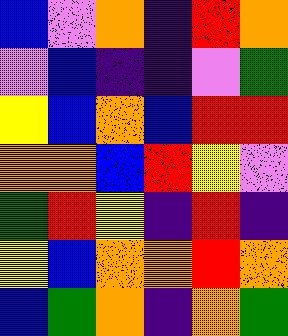[["blue", "violet", "orange", "indigo", "red", "orange"], ["violet", "blue", "indigo", "indigo", "violet", "green"], ["yellow", "blue", "orange", "blue", "red", "red"], ["orange", "orange", "blue", "red", "yellow", "violet"], ["green", "red", "yellow", "indigo", "red", "indigo"], ["yellow", "blue", "orange", "orange", "red", "orange"], ["blue", "green", "orange", "indigo", "orange", "green"]]